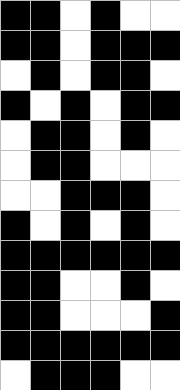[["black", "black", "white", "black", "white", "white"], ["black", "black", "white", "black", "black", "black"], ["white", "black", "white", "black", "black", "white"], ["black", "white", "black", "white", "black", "black"], ["white", "black", "black", "white", "black", "white"], ["white", "black", "black", "white", "white", "white"], ["white", "white", "black", "black", "black", "white"], ["black", "white", "black", "white", "black", "white"], ["black", "black", "black", "black", "black", "black"], ["black", "black", "white", "white", "black", "white"], ["black", "black", "white", "white", "white", "black"], ["black", "black", "black", "black", "black", "black"], ["white", "black", "black", "black", "white", "white"]]